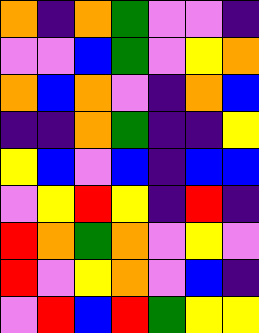[["orange", "indigo", "orange", "green", "violet", "violet", "indigo"], ["violet", "violet", "blue", "green", "violet", "yellow", "orange"], ["orange", "blue", "orange", "violet", "indigo", "orange", "blue"], ["indigo", "indigo", "orange", "green", "indigo", "indigo", "yellow"], ["yellow", "blue", "violet", "blue", "indigo", "blue", "blue"], ["violet", "yellow", "red", "yellow", "indigo", "red", "indigo"], ["red", "orange", "green", "orange", "violet", "yellow", "violet"], ["red", "violet", "yellow", "orange", "violet", "blue", "indigo"], ["violet", "red", "blue", "red", "green", "yellow", "yellow"]]